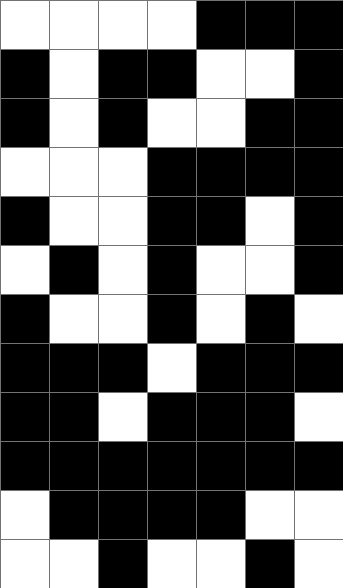[["white", "white", "white", "white", "black", "black", "black"], ["black", "white", "black", "black", "white", "white", "black"], ["black", "white", "black", "white", "white", "black", "black"], ["white", "white", "white", "black", "black", "black", "black"], ["black", "white", "white", "black", "black", "white", "black"], ["white", "black", "white", "black", "white", "white", "black"], ["black", "white", "white", "black", "white", "black", "white"], ["black", "black", "black", "white", "black", "black", "black"], ["black", "black", "white", "black", "black", "black", "white"], ["black", "black", "black", "black", "black", "black", "black"], ["white", "black", "black", "black", "black", "white", "white"], ["white", "white", "black", "white", "white", "black", "white"]]